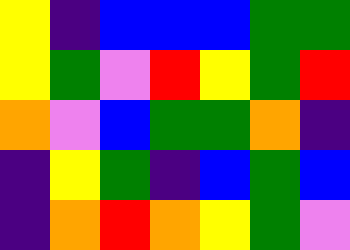[["yellow", "indigo", "blue", "blue", "blue", "green", "green"], ["yellow", "green", "violet", "red", "yellow", "green", "red"], ["orange", "violet", "blue", "green", "green", "orange", "indigo"], ["indigo", "yellow", "green", "indigo", "blue", "green", "blue"], ["indigo", "orange", "red", "orange", "yellow", "green", "violet"]]